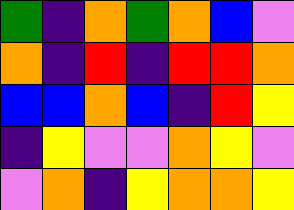[["green", "indigo", "orange", "green", "orange", "blue", "violet"], ["orange", "indigo", "red", "indigo", "red", "red", "orange"], ["blue", "blue", "orange", "blue", "indigo", "red", "yellow"], ["indigo", "yellow", "violet", "violet", "orange", "yellow", "violet"], ["violet", "orange", "indigo", "yellow", "orange", "orange", "yellow"]]